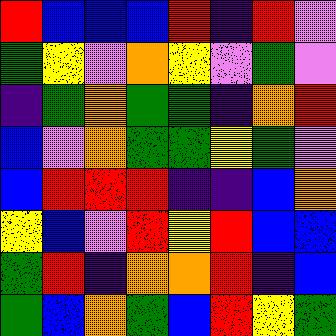[["red", "blue", "blue", "blue", "red", "indigo", "red", "violet"], ["green", "yellow", "violet", "orange", "yellow", "violet", "green", "violet"], ["indigo", "green", "orange", "green", "green", "indigo", "orange", "red"], ["blue", "violet", "orange", "green", "green", "yellow", "green", "violet"], ["blue", "red", "red", "red", "indigo", "indigo", "blue", "orange"], ["yellow", "blue", "violet", "red", "yellow", "red", "blue", "blue"], ["green", "red", "indigo", "orange", "orange", "red", "indigo", "blue"], ["green", "blue", "orange", "green", "blue", "red", "yellow", "green"]]